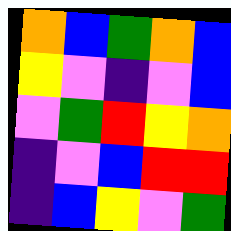[["orange", "blue", "green", "orange", "blue"], ["yellow", "violet", "indigo", "violet", "blue"], ["violet", "green", "red", "yellow", "orange"], ["indigo", "violet", "blue", "red", "red"], ["indigo", "blue", "yellow", "violet", "green"]]